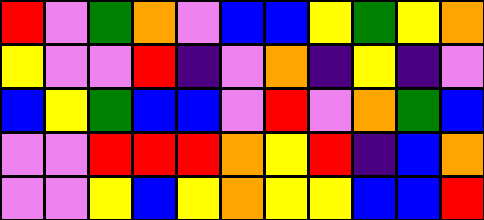[["red", "violet", "green", "orange", "violet", "blue", "blue", "yellow", "green", "yellow", "orange"], ["yellow", "violet", "violet", "red", "indigo", "violet", "orange", "indigo", "yellow", "indigo", "violet"], ["blue", "yellow", "green", "blue", "blue", "violet", "red", "violet", "orange", "green", "blue"], ["violet", "violet", "red", "red", "red", "orange", "yellow", "red", "indigo", "blue", "orange"], ["violet", "violet", "yellow", "blue", "yellow", "orange", "yellow", "yellow", "blue", "blue", "red"]]